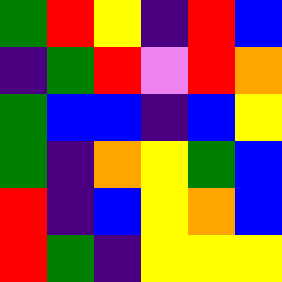[["green", "red", "yellow", "indigo", "red", "blue"], ["indigo", "green", "red", "violet", "red", "orange"], ["green", "blue", "blue", "indigo", "blue", "yellow"], ["green", "indigo", "orange", "yellow", "green", "blue"], ["red", "indigo", "blue", "yellow", "orange", "blue"], ["red", "green", "indigo", "yellow", "yellow", "yellow"]]